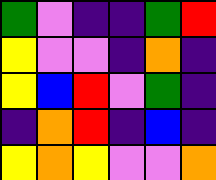[["green", "violet", "indigo", "indigo", "green", "red"], ["yellow", "violet", "violet", "indigo", "orange", "indigo"], ["yellow", "blue", "red", "violet", "green", "indigo"], ["indigo", "orange", "red", "indigo", "blue", "indigo"], ["yellow", "orange", "yellow", "violet", "violet", "orange"]]